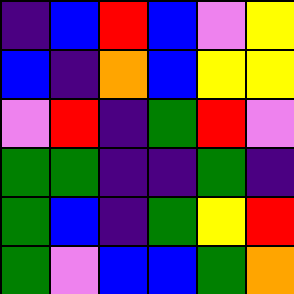[["indigo", "blue", "red", "blue", "violet", "yellow"], ["blue", "indigo", "orange", "blue", "yellow", "yellow"], ["violet", "red", "indigo", "green", "red", "violet"], ["green", "green", "indigo", "indigo", "green", "indigo"], ["green", "blue", "indigo", "green", "yellow", "red"], ["green", "violet", "blue", "blue", "green", "orange"]]